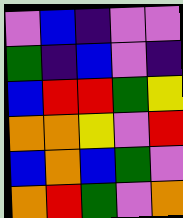[["violet", "blue", "indigo", "violet", "violet"], ["green", "indigo", "blue", "violet", "indigo"], ["blue", "red", "red", "green", "yellow"], ["orange", "orange", "yellow", "violet", "red"], ["blue", "orange", "blue", "green", "violet"], ["orange", "red", "green", "violet", "orange"]]